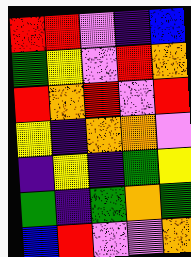[["red", "red", "violet", "indigo", "blue"], ["green", "yellow", "violet", "red", "orange"], ["red", "orange", "red", "violet", "red"], ["yellow", "indigo", "orange", "orange", "violet"], ["indigo", "yellow", "indigo", "green", "yellow"], ["green", "indigo", "green", "orange", "green"], ["blue", "red", "violet", "violet", "orange"]]